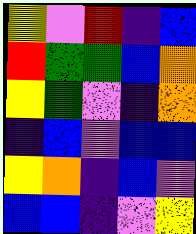[["yellow", "violet", "red", "indigo", "blue"], ["red", "green", "green", "blue", "orange"], ["yellow", "green", "violet", "indigo", "orange"], ["indigo", "blue", "violet", "blue", "blue"], ["yellow", "orange", "indigo", "blue", "violet"], ["blue", "blue", "indigo", "violet", "yellow"]]